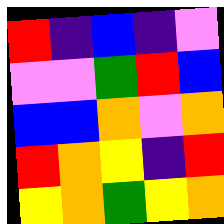[["red", "indigo", "blue", "indigo", "violet"], ["violet", "violet", "green", "red", "blue"], ["blue", "blue", "orange", "violet", "orange"], ["red", "orange", "yellow", "indigo", "red"], ["yellow", "orange", "green", "yellow", "orange"]]